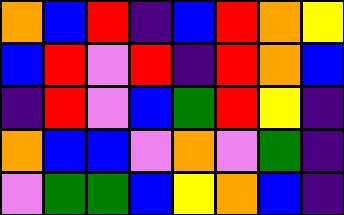[["orange", "blue", "red", "indigo", "blue", "red", "orange", "yellow"], ["blue", "red", "violet", "red", "indigo", "red", "orange", "blue"], ["indigo", "red", "violet", "blue", "green", "red", "yellow", "indigo"], ["orange", "blue", "blue", "violet", "orange", "violet", "green", "indigo"], ["violet", "green", "green", "blue", "yellow", "orange", "blue", "indigo"]]